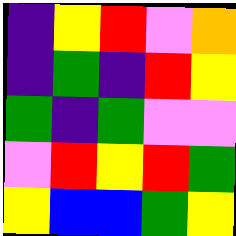[["indigo", "yellow", "red", "violet", "orange"], ["indigo", "green", "indigo", "red", "yellow"], ["green", "indigo", "green", "violet", "violet"], ["violet", "red", "yellow", "red", "green"], ["yellow", "blue", "blue", "green", "yellow"]]